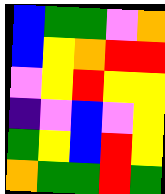[["blue", "green", "green", "violet", "orange"], ["blue", "yellow", "orange", "red", "red"], ["violet", "yellow", "red", "yellow", "yellow"], ["indigo", "violet", "blue", "violet", "yellow"], ["green", "yellow", "blue", "red", "yellow"], ["orange", "green", "green", "red", "green"]]